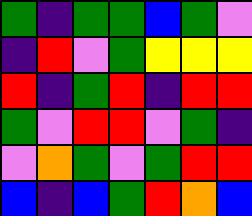[["green", "indigo", "green", "green", "blue", "green", "violet"], ["indigo", "red", "violet", "green", "yellow", "yellow", "yellow"], ["red", "indigo", "green", "red", "indigo", "red", "red"], ["green", "violet", "red", "red", "violet", "green", "indigo"], ["violet", "orange", "green", "violet", "green", "red", "red"], ["blue", "indigo", "blue", "green", "red", "orange", "blue"]]